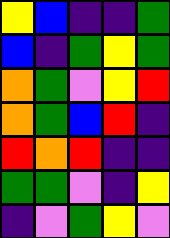[["yellow", "blue", "indigo", "indigo", "green"], ["blue", "indigo", "green", "yellow", "green"], ["orange", "green", "violet", "yellow", "red"], ["orange", "green", "blue", "red", "indigo"], ["red", "orange", "red", "indigo", "indigo"], ["green", "green", "violet", "indigo", "yellow"], ["indigo", "violet", "green", "yellow", "violet"]]